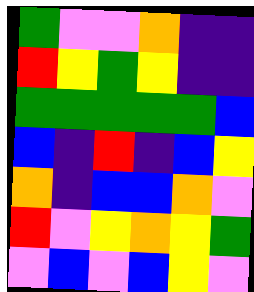[["green", "violet", "violet", "orange", "indigo", "indigo"], ["red", "yellow", "green", "yellow", "indigo", "indigo"], ["green", "green", "green", "green", "green", "blue"], ["blue", "indigo", "red", "indigo", "blue", "yellow"], ["orange", "indigo", "blue", "blue", "orange", "violet"], ["red", "violet", "yellow", "orange", "yellow", "green"], ["violet", "blue", "violet", "blue", "yellow", "violet"]]